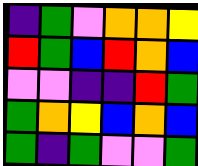[["indigo", "green", "violet", "orange", "orange", "yellow"], ["red", "green", "blue", "red", "orange", "blue"], ["violet", "violet", "indigo", "indigo", "red", "green"], ["green", "orange", "yellow", "blue", "orange", "blue"], ["green", "indigo", "green", "violet", "violet", "green"]]